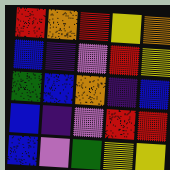[["red", "orange", "red", "yellow", "orange"], ["blue", "indigo", "violet", "red", "yellow"], ["green", "blue", "orange", "indigo", "blue"], ["blue", "indigo", "violet", "red", "red"], ["blue", "violet", "green", "yellow", "yellow"]]